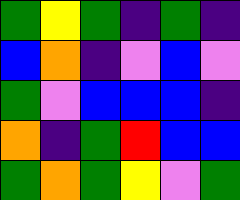[["green", "yellow", "green", "indigo", "green", "indigo"], ["blue", "orange", "indigo", "violet", "blue", "violet"], ["green", "violet", "blue", "blue", "blue", "indigo"], ["orange", "indigo", "green", "red", "blue", "blue"], ["green", "orange", "green", "yellow", "violet", "green"]]